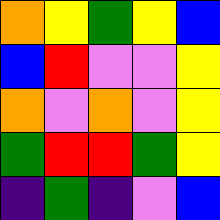[["orange", "yellow", "green", "yellow", "blue"], ["blue", "red", "violet", "violet", "yellow"], ["orange", "violet", "orange", "violet", "yellow"], ["green", "red", "red", "green", "yellow"], ["indigo", "green", "indigo", "violet", "blue"]]